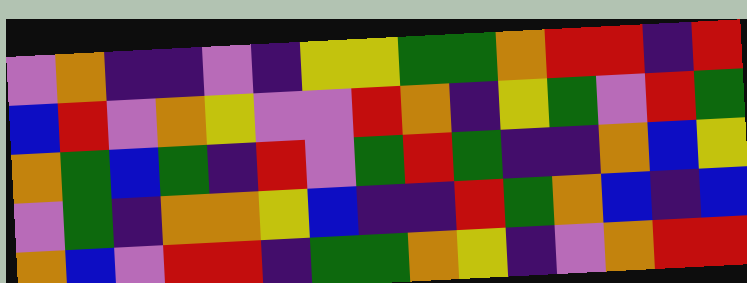[["violet", "orange", "indigo", "indigo", "violet", "indigo", "yellow", "yellow", "green", "green", "orange", "red", "red", "indigo", "red"], ["blue", "red", "violet", "orange", "yellow", "violet", "violet", "red", "orange", "indigo", "yellow", "green", "violet", "red", "green"], ["orange", "green", "blue", "green", "indigo", "red", "violet", "green", "red", "green", "indigo", "indigo", "orange", "blue", "yellow"], ["violet", "green", "indigo", "orange", "orange", "yellow", "blue", "indigo", "indigo", "red", "green", "orange", "blue", "indigo", "blue"], ["orange", "blue", "violet", "red", "red", "indigo", "green", "green", "orange", "yellow", "indigo", "violet", "orange", "red", "red"]]